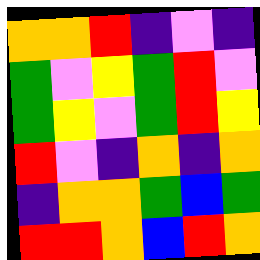[["orange", "orange", "red", "indigo", "violet", "indigo"], ["green", "violet", "yellow", "green", "red", "violet"], ["green", "yellow", "violet", "green", "red", "yellow"], ["red", "violet", "indigo", "orange", "indigo", "orange"], ["indigo", "orange", "orange", "green", "blue", "green"], ["red", "red", "orange", "blue", "red", "orange"]]